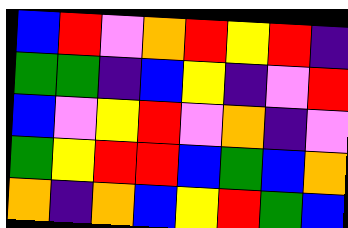[["blue", "red", "violet", "orange", "red", "yellow", "red", "indigo"], ["green", "green", "indigo", "blue", "yellow", "indigo", "violet", "red"], ["blue", "violet", "yellow", "red", "violet", "orange", "indigo", "violet"], ["green", "yellow", "red", "red", "blue", "green", "blue", "orange"], ["orange", "indigo", "orange", "blue", "yellow", "red", "green", "blue"]]